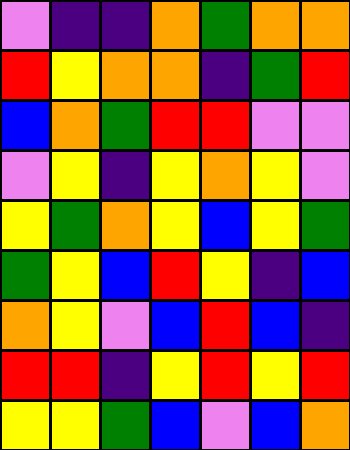[["violet", "indigo", "indigo", "orange", "green", "orange", "orange"], ["red", "yellow", "orange", "orange", "indigo", "green", "red"], ["blue", "orange", "green", "red", "red", "violet", "violet"], ["violet", "yellow", "indigo", "yellow", "orange", "yellow", "violet"], ["yellow", "green", "orange", "yellow", "blue", "yellow", "green"], ["green", "yellow", "blue", "red", "yellow", "indigo", "blue"], ["orange", "yellow", "violet", "blue", "red", "blue", "indigo"], ["red", "red", "indigo", "yellow", "red", "yellow", "red"], ["yellow", "yellow", "green", "blue", "violet", "blue", "orange"]]